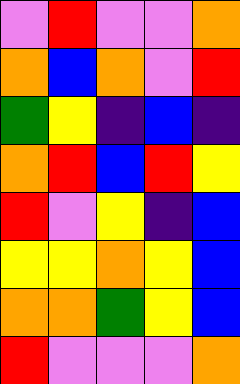[["violet", "red", "violet", "violet", "orange"], ["orange", "blue", "orange", "violet", "red"], ["green", "yellow", "indigo", "blue", "indigo"], ["orange", "red", "blue", "red", "yellow"], ["red", "violet", "yellow", "indigo", "blue"], ["yellow", "yellow", "orange", "yellow", "blue"], ["orange", "orange", "green", "yellow", "blue"], ["red", "violet", "violet", "violet", "orange"]]